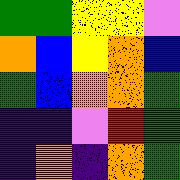[["green", "green", "yellow", "yellow", "violet"], ["orange", "blue", "yellow", "orange", "blue"], ["green", "blue", "orange", "orange", "green"], ["indigo", "indigo", "violet", "red", "green"], ["indigo", "orange", "indigo", "orange", "green"]]